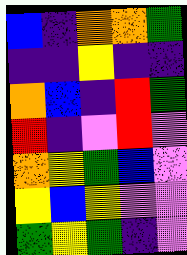[["blue", "indigo", "orange", "orange", "green"], ["indigo", "indigo", "yellow", "indigo", "indigo"], ["orange", "blue", "indigo", "red", "green"], ["red", "indigo", "violet", "red", "violet"], ["orange", "yellow", "green", "blue", "violet"], ["yellow", "blue", "yellow", "violet", "violet"], ["green", "yellow", "green", "indigo", "violet"]]